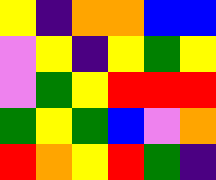[["yellow", "indigo", "orange", "orange", "blue", "blue"], ["violet", "yellow", "indigo", "yellow", "green", "yellow"], ["violet", "green", "yellow", "red", "red", "red"], ["green", "yellow", "green", "blue", "violet", "orange"], ["red", "orange", "yellow", "red", "green", "indigo"]]